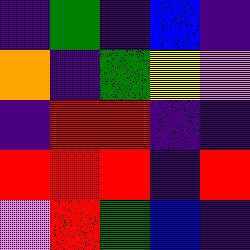[["indigo", "green", "indigo", "blue", "indigo"], ["orange", "indigo", "green", "yellow", "violet"], ["indigo", "red", "red", "indigo", "indigo"], ["red", "red", "red", "indigo", "red"], ["violet", "red", "green", "blue", "indigo"]]